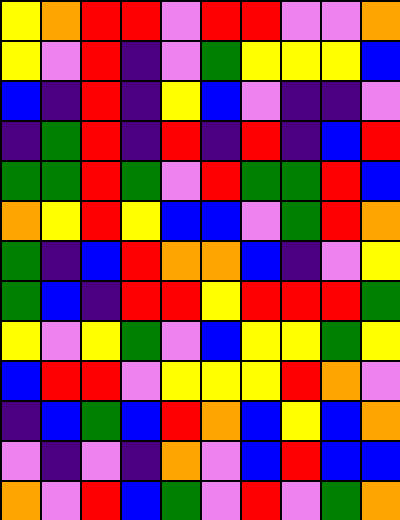[["yellow", "orange", "red", "red", "violet", "red", "red", "violet", "violet", "orange"], ["yellow", "violet", "red", "indigo", "violet", "green", "yellow", "yellow", "yellow", "blue"], ["blue", "indigo", "red", "indigo", "yellow", "blue", "violet", "indigo", "indigo", "violet"], ["indigo", "green", "red", "indigo", "red", "indigo", "red", "indigo", "blue", "red"], ["green", "green", "red", "green", "violet", "red", "green", "green", "red", "blue"], ["orange", "yellow", "red", "yellow", "blue", "blue", "violet", "green", "red", "orange"], ["green", "indigo", "blue", "red", "orange", "orange", "blue", "indigo", "violet", "yellow"], ["green", "blue", "indigo", "red", "red", "yellow", "red", "red", "red", "green"], ["yellow", "violet", "yellow", "green", "violet", "blue", "yellow", "yellow", "green", "yellow"], ["blue", "red", "red", "violet", "yellow", "yellow", "yellow", "red", "orange", "violet"], ["indigo", "blue", "green", "blue", "red", "orange", "blue", "yellow", "blue", "orange"], ["violet", "indigo", "violet", "indigo", "orange", "violet", "blue", "red", "blue", "blue"], ["orange", "violet", "red", "blue", "green", "violet", "red", "violet", "green", "orange"]]